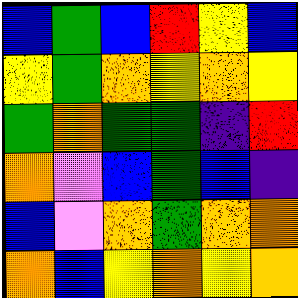[["blue", "green", "blue", "red", "yellow", "blue"], ["yellow", "green", "orange", "yellow", "orange", "yellow"], ["green", "orange", "green", "green", "indigo", "red"], ["orange", "violet", "blue", "green", "blue", "indigo"], ["blue", "violet", "orange", "green", "orange", "orange"], ["orange", "blue", "yellow", "orange", "yellow", "orange"]]